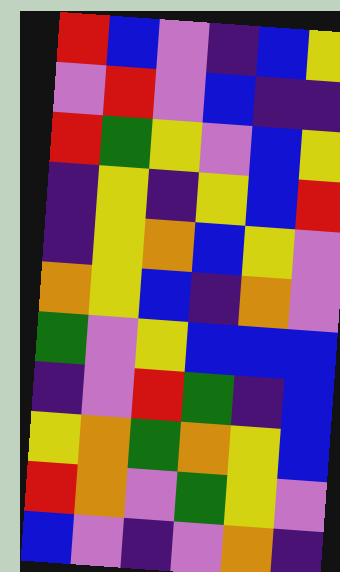[["red", "blue", "violet", "indigo", "blue", "yellow"], ["violet", "red", "violet", "blue", "indigo", "indigo"], ["red", "green", "yellow", "violet", "blue", "yellow"], ["indigo", "yellow", "indigo", "yellow", "blue", "red"], ["indigo", "yellow", "orange", "blue", "yellow", "violet"], ["orange", "yellow", "blue", "indigo", "orange", "violet"], ["green", "violet", "yellow", "blue", "blue", "blue"], ["indigo", "violet", "red", "green", "indigo", "blue"], ["yellow", "orange", "green", "orange", "yellow", "blue"], ["red", "orange", "violet", "green", "yellow", "violet"], ["blue", "violet", "indigo", "violet", "orange", "indigo"]]